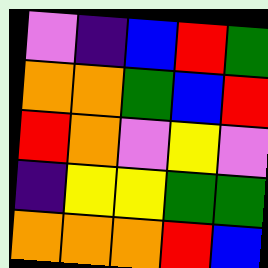[["violet", "indigo", "blue", "red", "green"], ["orange", "orange", "green", "blue", "red"], ["red", "orange", "violet", "yellow", "violet"], ["indigo", "yellow", "yellow", "green", "green"], ["orange", "orange", "orange", "red", "blue"]]